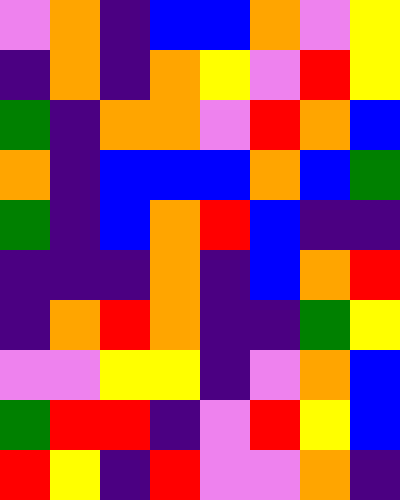[["violet", "orange", "indigo", "blue", "blue", "orange", "violet", "yellow"], ["indigo", "orange", "indigo", "orange", "yellow", "violet", "red", "yellow"], ["green", "indigo", "orange", "orange", "violet", "red", "orange", "blue"], ["orange", "indigo", "blue", "blue", "blue", "orange", "blue", "green"], ["green", "indigo", "blue", "orange", "red", "blue", "indigo", "indigo"], ["indigo", "indigo", "indigo", "orange", "indigo", "blue", "orange", "red"], ["indigo", "orange", "red", "orange", "indigo", "indigo", "green", "yellow"], ["violet", "violet", "yellow", "yellow", "indigo", "violet", "orange", "blue"], ["green", "red", "red", "indigo", "violet", "red", "yellow", "blue"], ["red", "yellow", "indigo", "red", "violet", "violet", "orange", "indigo"]]